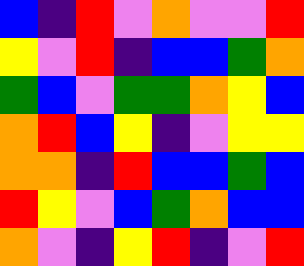[["blue", "indigo", "red", "violet", "orange", "violet", "violet", "red"], ["yellow", "violet", "red", "indigo", "blue", "blue", "green", "orange"], ["green", "blue", "violet", "green", "green", "orange", "yellow", "blue"], ["orange", "red", "blue", "yellow", "indigo", "violet", "yellow", "yellow"], ["orange", "orange", "indigo", "red", "blue", "blue", "green", "blue"], ["red", "yellow", "violet", "blue", "green", "orange", "blue", "blue"], ["orange", "violet", "indigo", "yellow", "red", "indigo", "violet", "red"]]